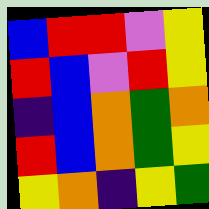[["blue", "red", "red", "violet", "yellow"], ["red", "blue", "violet", "red", "yellow"], ["indigo", "blue", "orange", "green", "orange"], ["red", "blue", "orange", "green", "yellow"], ["yellow", "orange", "indigo", "yellow", "green"]]